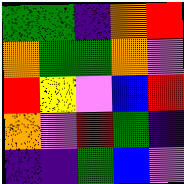[["green", "green", "indigo", "orange", "red"], ["orange", "green", "green", "orange", "violet"], ["red", "yellow", "violet", "blue", "red"], ["orange", "violet", "red", "green", "indigo"], ["indigo", "indigo", "green", "blue", "violet"]]